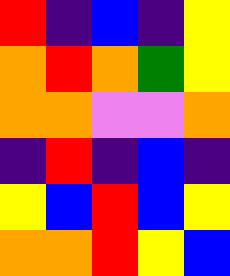[["red", "indigo", "blue", "indigo", "yellow"], ["orange", "red", "orange", "green", "yellow"], ["orange", "orange", "violet", "violet", "orange"], ["indigo", "red", "indigo", "blue", "indigo"], ["yellow", "blue", "red", "blue", "yellow"], ["orange", "orange", "red", "yellow", "blue"]]